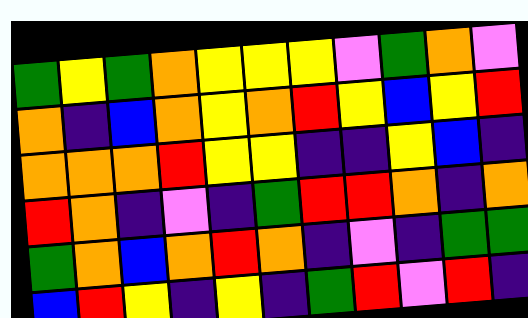[["green", "yellow", "green", "orange", "yellow", "yellow", "yellow", "violet", "green", "orange", "violet"], ["orange", "indigo", "blue", "orange", "yellow", "orange", "red", "yellow", "blue", "yellow", "red"], ["orange", "orange", "orange", "red", "yellow", "yellow", "indigo", "indigo", "yellow", "blue", "indigo"], ["red", "orange", "indigo", "violet", "indigo", "green", "red", "red", "orange", "indigo", "orange"], ["green", "orange", "blue", "orange", "red", "orange", "indigo", "violet", "indigo", "green", "green"], ["blue", "red", "yellow", "indigo", "yellow", "indigo", "green", "red", "violet", "red", "indigo"]]